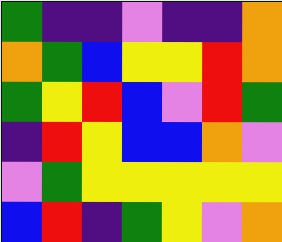[["green", "indigo", "indigo", "violet", "indigo", "indigo", "orange"], ["orange", "green", "blue", "yellow", "yellow", "red", "orange"], ["green", "yellow", "red", "blue", "violet", "red", "green"], ["indigo", "red", "yellow", "blue", "blue", "orange", "violet"], ["violet", "green", "yellow", "yellow", "yellow", "yellow", "yellow"], ["blue", "red", "indigo", "green", "yellow", "violet", "orange"]]